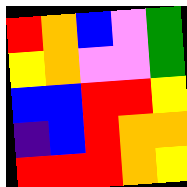[["red", "orange", "blue", "violet", "green"], ["yellow", "orange", "violet", "violet", "green"], ["blue", "blue", "red", "red", "yellow"], ["indigo", "blue", "red", "orange", "orange"], ["red", "red", "red", "orange", "yellow"]]